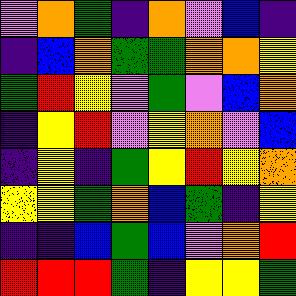[["violet", "orange", "green", "indigo", "orange", "violet", "blue", "indigo"], ["indigo", "blue", "orange", "green", "green", "orange", "orange", "yellow"], ["green", "red", "yellow", "violet", "green", "violet", "blue", "orange"], ["indigo", "yellow", "red", "violet", "yellow", "orange", "violet", "blue"], ["indigo", "yellow", "indigo", "green", "yellow", "red", "yellow", "orange"], ["yellow", "yellow", "green", "orange", "blue", "green", "indigo", "yellow"], ["indigo", "indigo", "blue", "green", "blue", "violet", "orange", "red"], ["red", "red", "red", "green", "indigo", "yellow", "yellow", "green"]]